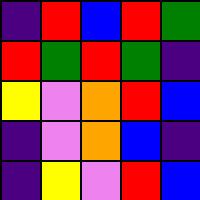[["indigo", "red", "blue", "red", "green"], ["red", "green", "red", "green", "indigo"], ["yellow", "violet", "orange", "red", "blue"], ["indigo", "violet", "orange", "blue", "indigo"], ["indigo", "yellow", "violet", "red", "blue"]]